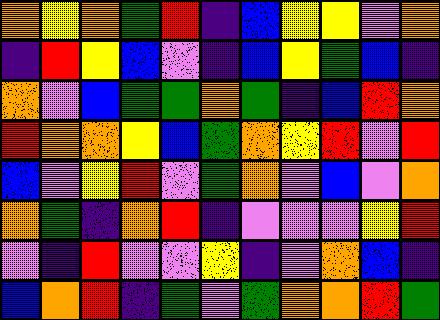[["orange", "yellow", "orange", "green", "red", "indigo", "blue", "yellow", "yellow", "violet", "orange"], ["indigo", "red", "yellow", "blue", "violet", "indigo", "blue", "yellow", "green", "blue", "indigo"], ["orange", "violet", "blue", "green", "green", "orange", "green", "indigo", "blue", "red", "orange"], ["red", "orange", "orange", "yellow", "blue", "green", "orange", "yellow", "red", "violet", "red"], ["blue", "violet", "yellow", "red", "violet", "green", "orange", "violet", "blue", "violet", "orange"], ["orange", "green", "indigo", "orange", "red", "indigo", "violet", "violet", "violet", "yellow", "red"], ["violet", "indigo", "red", "violet", "violet", "yellow", "indigo", "violet", "orange", "blue", "indigo"], ["blue", "orange", "red", "indigo", "green", "violet", "green", "orange", "orange", "red", "green"]]